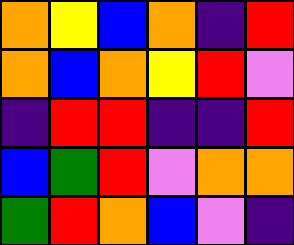[["orange", "yellow", "blue", "orange", "indigo", "red"], ["orange", "blue", "orange", "yellow", "red", "violet"], ["indigo", "red", "red", "indigo", "indigo", "red"], ["blue", "green", "red", "violet", "orange", "orange"], ["green", "red", "orange", "blue", "violet", "indigo"]]